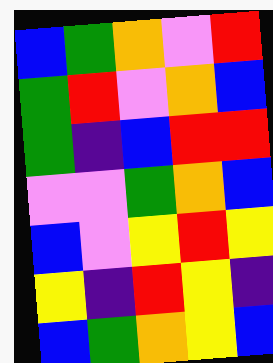[["blue", "green", "orange", "violet", "red"], ["green", "red", "violet", "orange", "blue"], ["green", "indigo", "blue", "red", "red"], ["violet", "violet", "green", "orange", "blue"], ["blue", "violet", "yellow", "red", "yellow"], ["yellow", "indigo", "red", "yellow", "indigo"], ["blue", "green", "orange", "yellow", "blue"]]